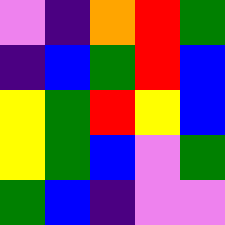[["violet", "indigo", "orange", "red", "green"], ["indigo", "blue", "green", "red", "blue"], ["yellow", "green", "red", "yellow", "blue"], ["yellow", "green", "blue", "violet", "green"], ["green", "blue", "indigo", "violet", "violet"]]